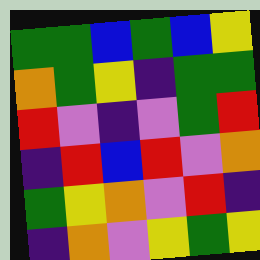[["green", "green", "blue", "green", "blue", "yellow"], ["orange", "green", "yellow", "indigo", "green", "green"], ["red", "violet", "indigo", "violet", "green", "red"], ["indigo", "red", "blue", "red", "violet", "orange"], ["green", "yellow", "orange", "violet", "red", "indigo"], ["indigo", "orange", "violet", "yellow", "green", "yellow"]]